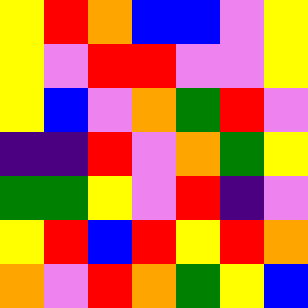[["yellow", "red", "orange", "blue", "blue", "violet", "yellow"], ["yellow", "violet", "red", "red", "violet", "violet", "yellow"], ["yellow", "blue", "violet", "orange", "green", "red", "violet"], ["indigo", "indigo", "red", "violet", "orange", "green", "yellow"], ["green", "green", "yellow", "violet", "red", "indigo", "violet"], ["yellow", "red", "blue", "red", "yellow", "red", "orange"], ["orange", "violet", "red", "orange", "green", "yellow", "blue"]]